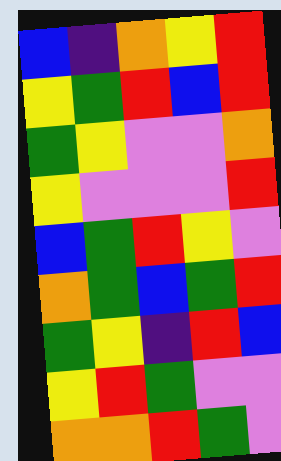[["blue", "indigo", "orange", "yellow", "red"], ["yellow", "green", "red", "blue", "red"], ["green", "yellow", "violet", "violet", "orange"], ["yellow", "violet", "violet", "violet", "red"], ["blue", "green", "red", "yellow", "violet"], ["orange", "green", "blue", "green", "red"], ["green", "yellow", "indigo", "red", "blue"], ["yellow", "red", "green", "violet", "violet"], ["orange", "orange", "red", "green", "violet"]]